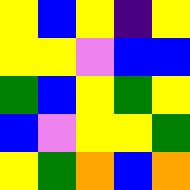[["yellow", "blue", "yellow", "indigo", "yellow"], ["yellow", "yellow", "violet", "blue", "blue"], ["green", "blue", "yellow", "green", "yellow"], ["blue", "violet", "yellow", "yellow", "green"], ["yellow", "green", "orange", "blue", "orange"]]